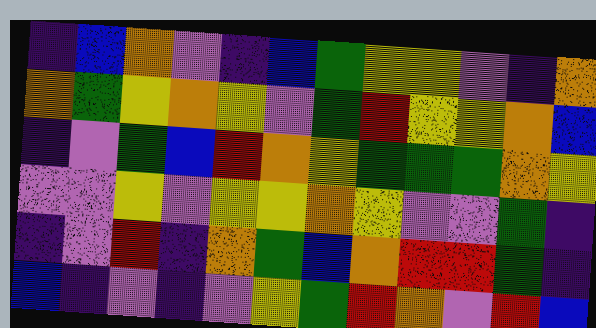[["indigo", "blue", "orange", "violet", "indigo", "blue", "green", "yellow", "yellow", "violet", "indigo", "orange"], ["orange", "green", "yellow", "orange", "yellow", "violet", "green", "red", "yellow", "yellow", "orange", "blue"], ["indigo", "violet", "green", "blue", "red", "orange", "yellow", "green", "green", "green", "orange", "yellow"], ["violet", "violet", "yellow", "violet", "yellow", "yellow", "orange", "yellow", "violet", "violet", "green", "indigo"], ["indigo", "violet", "red", "indigo", "orange", "green", "blue", "orange", "red", "red", "green", "indigo"], ["blue", "indigo", "violet", "indigo", "violet", "yellow", "green", "red", "orange", "violet", "red", "blue"]]